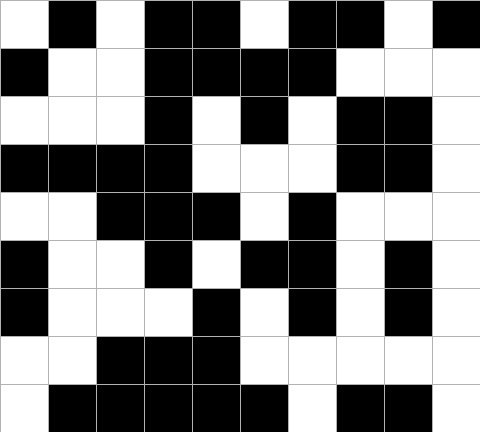[["white", "black", "white", "black", "black", "white", "black", "black", "white", "black"], ["black", "white", "white", "black", "black", "black", "black", "white", "white", "white"], ["white", "white", "white", "black", "white", "black", "white", "black", "black", "white"], ["black", "black", "black", "black", "white", "white", "white", "black", "black", "white"], ["white", "white", "black", "black", "black", "white", "black", "white", "white", "white"], ["black", "white", "white", "black", "white", "black", "black", "white", "black", "white"], ["black", "white", "white", "white", "black", "white", "black", "white", "black", "white"], ["white", "white", "black", "black", "black", "white", "white", "white", "white", "white"], ["white", "black", "black", "black", "black", "black", "white", "black", "black", "white"]]